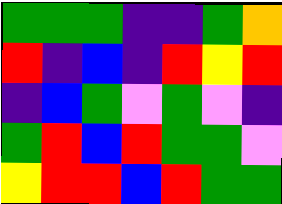[["green", "green", "green", "indigo", "indigo", "green", "orange"], ["red", "indigo", "blue", "indigo", "red", "yellow", "red"], ["indigo", "blue", "green", "violet", "green", "violet", "indigo"], ["green", "red", "blue", "red", "green", "green", "violet"], ["yellow", "red", "red", "blue", "red", "green", "green"]]